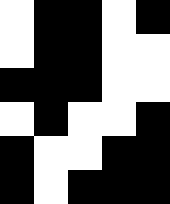[["white", "black", "black", "white", "black"], ["white", "black", "black", "white", "white"], ["black", "black", "black", "white", "white"], ["white", "black", "white", "white", "black"], ["black", "white", "white", "black", "black"], ["black", "white", "black", "black", "black"]]